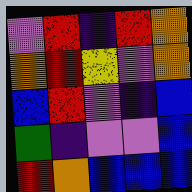[["violet", "red", "indigo", "red", "orange"], ["orange", "red", "yellow", "violet", "orange"], ["blue", "red", "violet", "indigo", "blue"], ["green", "indigo", "violet", "violet", "blue"], ["red", "orange", "blue", "blue", "blue"]]